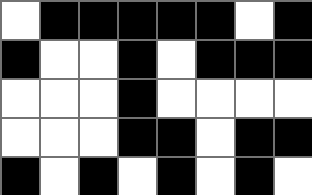[["white", "black", "black", "black", "black", "black", "white", "black"], ["black", "white", "white", "black", "white", "black", "black", "black"], ["white", "white", "white", "black", "white", "white", "white", "white"], ["white", "white", "white", "black", "black", "white", "black", "black"], ["black", "white", "black", "white", "black", "white", "black", "white"]]